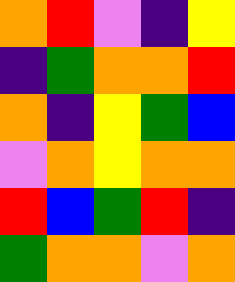[["orange", "red", "violet", "indigo", "yellow"], ["indigo", "green", "orange", "orange", "red"], ["orange", "indigo", "yellow", "green", "blue"], ["violet", "orange", "yellow", "orange", "orange"], ["red", "blue", "green", "red", "indigo"], ["green", "orange", "orange", "violet", "orange"]]